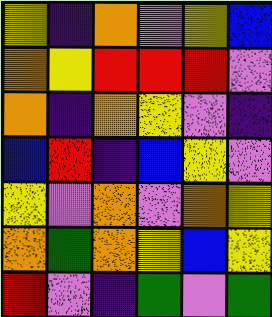[["yellow", "indigo", "orange", "violet", "yellow", "blue"], ["orange", "yellow", "red", "red", "red", "violet"], ["orange", "indigo", "orange", "yellow", "violet", "indigo"], ["blue", "red", "indigo", "blue", "yellow", "violet"], ["yellow", "violet", "orange", "violet", "orange", "yellow"], ["orange", "green", "orange", "yellow", "blue", "yellow"], ["red", "violet", "indigo", "green", "violet", "green"]]